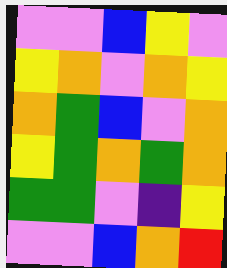[["violet", "violet", "blue", "yellow", "violet"], ["yellow", "orange", "violet", "orange", "yellow"], ["orange", "green", "blue", "violet", "orange"], ["yellow", "green", "orange", "green", "orange"], ["green", "green", "violet", "indigo", "yellow"], ["violet", "violet", "blue", "orange", "red"]]